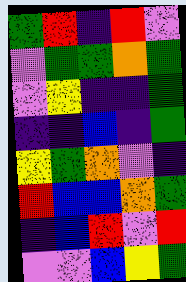[["green", "red", "indigo", "red", "violet"], ["violet", "green", "green", "orange", "green"], ["violet", "yellow", "indigo", "indigo", "green"], ["indigo", "indigo", "blue", "indigo", "green"], ["yellow", "green", "orange", "violet", "indigo"], ["red", "blue", "blue", "orange", "green"], ["indigo", "blue", "red", "violet", "red"], ["violet", "violet", "blue", "yellow", "green"]]